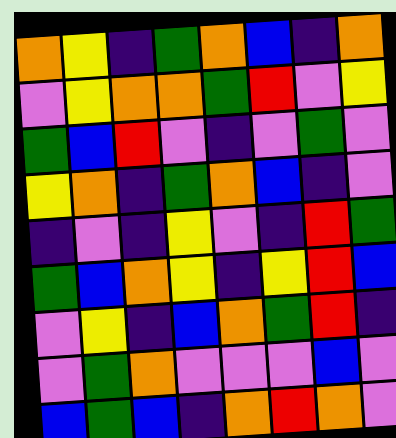[["orange", "yellow", "indigo", "green", "orange", "blue", "indigo", "orange"], ["violet", "yellow", "orange", "orange", "green", "red", "violet", "yellow"], ["green", "blue", "red", "violet", "indigo", "violet", "green", "violet"], ["yellow", "orange", "indigo", "green", "orange", "blue", "indigo", "violet"], ["indigo", "violet", "indigo", "yellow", "violet", "indigo", "red", "green"], ["green", "blue", "orange", "yellow", "indigo", "yellow", "red", "blue"], ["violet", "yellow", "indigo", "blue", "orange", "green", "red", "indigo"], ["violet", "green", "orange", "violet", "violet", "violet", "blue", "violet"], ["blue", "green", "blue", "indigo", "orange", "red", "orange", "violet"]]